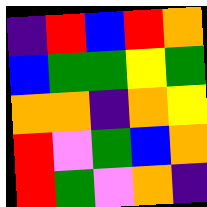[["indigo", "red", "blue", "red", "orange"], ["blue", "green", "green", "yellow", "green"], ["orange", "orange", "indigo", "orange", "yellow"], ["red", "violet", "green", "blue", "orange"], ["red", "green", "violet", "orange", "indigo"]]